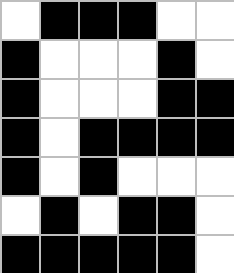[["white", "black", "black", "black", "white", "white"], ["black", "white", "white", "white", "black", "white"], ["black", "white", "white", "white", "black", "black"], ["black", "white", "black", "black", "black", "black"], ["black", "white", "black", "white", "white", "white"], ["white", "black", "white", "black", "black", "white"], ["black", "black", "black", "black", "black", "white"]]